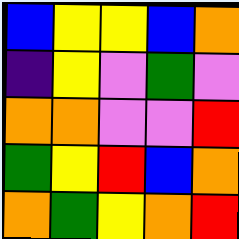[["blue", "yellow", "yellow", "blue", "orange"], ["indigo", "yellow", "violet", "green", "violet"], ["orange", "orange", "violet", "violet", "red"], ["green", "yellow", "red", "blue", "orange"], ["orange", "green", "yellow", "orange", "red"]]